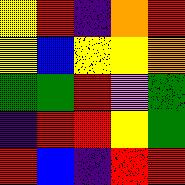[["yellow", "red", "indigo", "orange", "red"], ["yellow", "blue", "yellow", "yellow", "orange"], ["green", "green", "red", "violet", "green"], ["indigo", "red", "red", "yellow", "green"], ["red", "blue", "indigo", "red", "red"]]